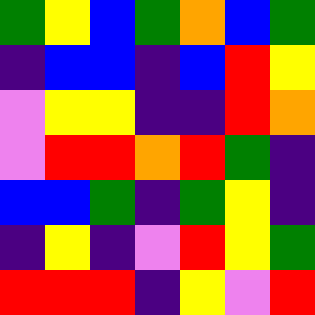[["green", "yellow", "blue", "green", "orange", "blue", "green"], ["indigo", "blue", "blue", "indigo", "blue", "red", "yellow"], ["violet", "yellow", "yellow", "indigo", "indigo", "red", "orange"], ["violet", "red", "red", "orange", "red", "green", "indigo"], ["blue", "blue", "green", "indigo", "green", "yellow", "indigo"], ["indigo", "yellow", "indigo", "violet", "red", "yellow", "green"], ["red", "red", "red", "indigo", "yellow", "violet", "red"]]